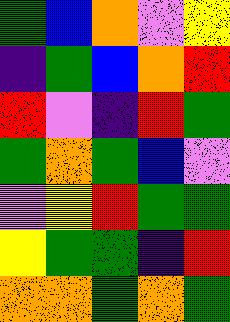[["green", "blue", "orange", "violet", "yellow"], ["indigo", "green", "blue", "orange", "red"], ["red", "violet", "indigo", "red", "green"], ["green", "orange", "green", "blue", "violet"], ["violet", "yellow", "red", "green", "green"], ["yellow", "green", "green", "indigo", "red"], ["orange", "orange", "green", "orange", "green"]]